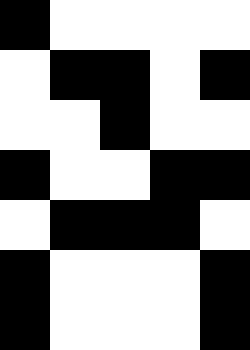[["black", "white", "white", "white", "white"], ["white", "black", "black", "white", "black"], ["white", "white", "black", "white", "white"], ["black", "white", "white", "black", "black"], ["white", "black", "black", "black", "white"], ["black", "white", "white", "white", "black"], ["black", "white", "white", "white", "black"]]